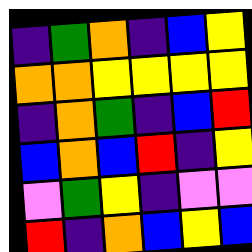[["indigo", "green", "orange", "indigo", "blue", "yellow"], ["orange", "orange", "yellow", "yellow", "yellow", "yellow"], ["indigo", "orange", "green", "indigo", "blue", "red"], ["blue", "orange", "blue", "red", "indigo", "yellow"], ["violet", "green", "yellow", "indigo", "violet", "violet"], ["red", "indigo", "orange", "blue", "yellow", "blue"]]